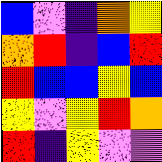[["blue", "violet", "indigo", "orange", "yellow"], ["orange", "red", "indigo", "blue", "red"], ["red", "blue", "blue", "yellow", "blue"], ["yellow", "violet", "yellow", "red", "orange"], ["red", "indigo", "yellow", "violet", "violet"]]